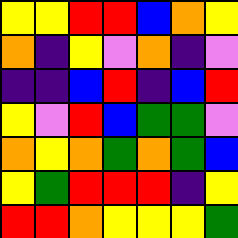[["yellow", "yellow", "red", "red", "blue", "orange", "yellow"], ["orange", "indigo", "yellow", "violet", "orange", "indigo", "violet"], ["indigo", "indigo", "blue", "red", "indigo", "blue", "red"], ["yellow", "violet", "red", "blue", "green", "green", "violet"], ["orange", "yellow", "orange", "green", "orange", "green", "blue"], ["yellow", "green", "red", "red", "red", "indigo", "yellow"], ["red", "red", "orange", "yellow", "yellow", "yellow", "green"]]